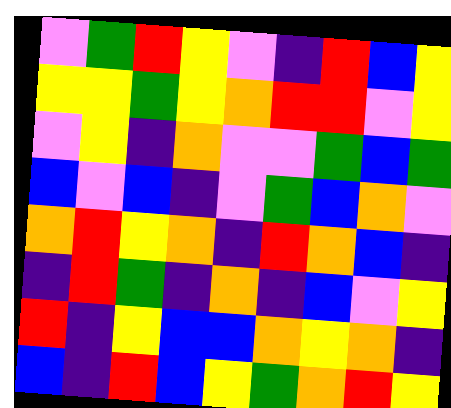[["violet", "green", "red", "yellow", "violet", "indigo", "red", "blue", "yellow"], ["yellow", "yellow", "green", "yellow", "orange", "red", "red", "violet", "yellow"], ["violet", "yellow", "indigo", "orange", "violet", "violet", "green", "blue", "green"], ["blue", "violet", "blue", "indigo", "violet", "green", "blue", "orange", "violet"], ["orange", "red", "yellow", "orange", "indigo", "red", "orange", "blue", "indigo"], ["indigo", "red", "green", "indigo", "orange", "indigo", "blue", "violet", "yellow"], ["red", "indigo", "yellow", "blue", "blue", "orange", "yellow", "orange", "indigo"], ["blue", "indigo", "red", "blue", "yellow", "green", "orange", "red", "yellow"]]